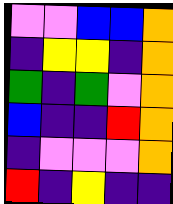[["violet", "violet", "blue", "blue", "orange"], ["indigo", "yellow", "yellow", "indigo", "orange"], ["green", "indigo", "green", "violet", "orange"], ["blue", "indigo", "indigo", "red", "orange"], ["indigo", "violet", "violet", "violet", "orange"], ["red", "indigo", "yellow", "indigo", "indigo"]]